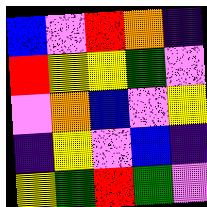[["blue", "violet", "red", "orange", "indigo"], ["red", "yellow", "yellow", "green", "violet"], ["violet", "orange", "blue", "violet", "yellow"], ["indigo", "yellow", "violet", "blue", "indigo"], ["yellow", "green", "red", "green", "violet"]]